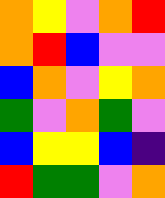[["orange", "yellow", "violet", "orange", "red"], ["orange", "red", "blue", "violet", "violet"], ["blue", "orange", "violet", "yellow", "orange"], ["green", "violet", "orange", "green", "violet"], ["blue", "yellow", "yellow", "blue", "indigo"], ["red", "green", "green", "violet", "orange"]]